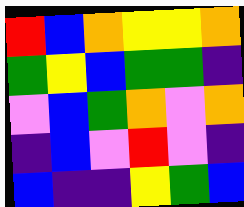[["red", "blue", "orange", "yellow", "yellow", "orange"], ["green", "yellow", "blue", "green", "green", "indigo"], ["violet", "blue", "green", "orange", "violet", "orange"], ["indigo", "blue", "violet", "red", "violet", "indigo"], ["blue", "indigo", "indigo", "yellow", "green", "blue"]]